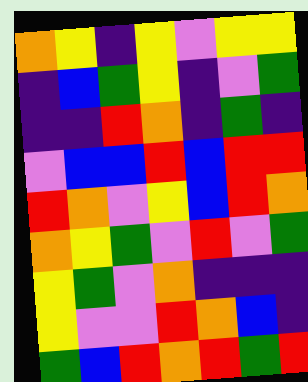[["orange", "yellow", "indigo", "yellow", "violet", "yellow", "yellow"], ["indigo", "blue", "green", "yellow", "indigo", "violet", "green"], ["indigo", "indigo", "red", "orange", "indigo", "green", "indigo"], ["violet", "blue", "blue", "red", "blue", "red", "red"], ["red", "orange", "violet", "yellow", "blue", "red", "orange"], ["orange", "yellow", "green", "violet", "red", "violet", "green"], ["yellow", "green", "violet", "orange", "indigo", "indigo", "indigo"], ["yellow", "violet", "violet", "red", "orange", "blue", "indigo"], ["green", "blue", "red", "orange", "red", "green", "red"]]